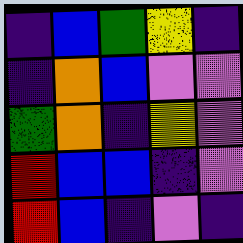[["indigo", "blue", "green", "yellow", "indigo"], ["indigo", "orange", "blue", "violet", "violet"], ["green", "orange", "indigo", "yellow", "violet"], ["red", "blue", "blue", "indigo", "violet"], ["red", "blue", "indigo", "violet", "indigo"]]